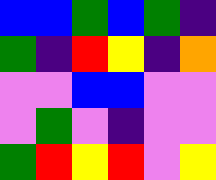[["blue", "blue", "green", "blue", "green", "indigo"], ["green", "indigo", "red", "yellow", "indigo", "orange"], ["violet", "violet", "blue", "blue", "violet", "violet"], ["violet", "green", "violet", "indigo", "violet", "violet"], ["green", "red", "yellow", "red", "violet", "yellow"]]